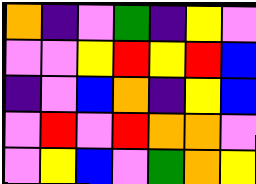[["orange", "indigo", "violet", "green", "indigo", "yellow", "violet"], ["violet", "violet", "yellow", "red", "yellow", "red", "blue"], ["indigo", "violet", "blue", "orange", "indigo", "yellow", "blue"], ["violet", "red", "violet", "red", "orange", "orange", "violet"], ["violet", "yellow", "blue", "violet", "green", "orange", "yellow"]]